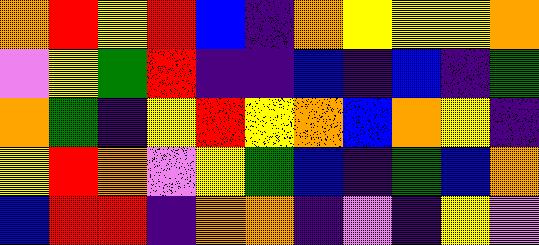[["orange", "red", "yellow", "red", "blue", "indigo", "orange", "yellow", "yellow", "yellow", "orange"], ["violet", "yellow", "green", "red", "indigo", "indigo", "blue", "indigo", "blue", "indigo", "green"], ["orange", "green", "indigo", "yellow", "red", "yellow", "orange", "blue", "orange", "yellow", "indigo"], ["yellow", "red", "orange", "violet", "yellow", "green", "blue", "indigo", "green", "blue", "orange"], ["blue", "red", "red", "indigo", "orange", "orange", "indigo", "violet", "indigo", "yellow", "violet"]]